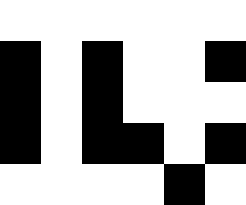[["white", "white", "white", "white", "white", "white"], ["black", "white", "black", "white", "white", "black"], ["black", "white", "black", "white", "white", "white"], ["black", "white", "black", "black", "white", "black"], ["white", "white", "white", "white", "black", "white"]]